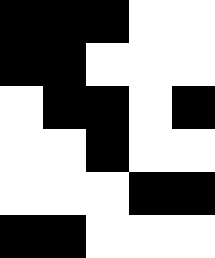[["black", "black", "black", "white", "white"], ["black", "black", "white", "white", "white"], ["white", "black", "black", "white", "black"], ["white", "white", "black", "white", "white"], ["white", "white", "white", "black", "black"], ["black", "black", "white", "white", "white"]]